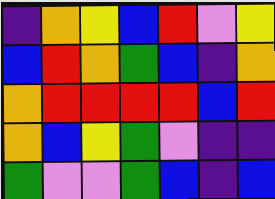[["indigo", "orange", "yellow", "blue", "red", "violet", "yellow"], ["blue", "red", "orange", "green", "blue", "indigo", "orange"], ["orange", "red", "red", "red", "red", "blue", "red"], ["orange", "blue", "yellow", "green", "violet", "indigo", "indigo"], ["green", "violet", "violet", "green", "blue", "indigo", "blue"]]